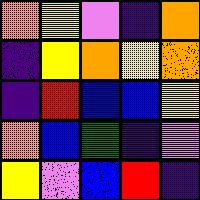[["orange", "yellow", "violet", "indigo", "orange"], ["indigo", "yellow", "orange", "yellow", "orange"], ["indigo", "red", "blue", "blue", "yellow"], ["orange", "blue", "green", "indigo", "violet"], ["yellow", "violet", "blue", "red", "indigo"]]